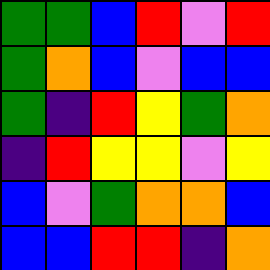[["green", "green", "blue", "red", "violet", "red"], ["green", "orange", "blue", "violet", "blue", "blue"], ["green", "indigo", "red", "yellow", "green", "orange"], ["indigo", "red", "yellow", "yellow", "violet", "yellow"], ["blue", "violet", "green", "orange", "orange", "blue"], ["blue", "blue", "red", "red", "indigo", "orange"]]